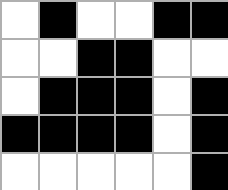[["white", "black", "white", "white", "black", "black"], ["white", "white", "black", "black", "white", "white"], ["white", "black", "black", "black", "white", "black"], ["black", "black", "black", "black", "white", "black"], ["white", "white", "white", "white", "white", "black"]]